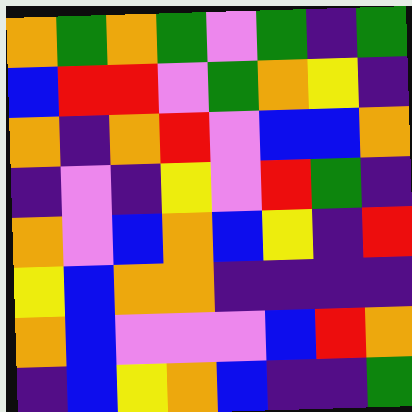[["orange", "green", "orange", "green", "violet", "green", "indigo", "green"], ["blue", "red", "red", "violet", "green", "orange", "yellow", "indigo"], ["orange", "indigo", "orange", "red", "violet", "blue", "blue", "orange"], ["indigo", "violet", "indigo", "yellow", "violet", "red", "green", "indigo"], ["orange", "violet", "blue", "orange", "blue", "yellow", "indigo", "red"], ["yellow", "blue", "orange", "orange", "indigo", "indigo", "indigo", "indigo"], ["orange", "blue", "violet", "violet", "violet", "blue", "red", "orange"], ["indigo", "blue", "yellow", "orange", "blue", "indigo", "indigo", "green"]]